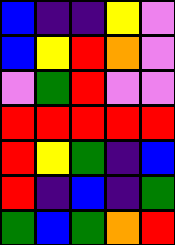[["blue", "indigo", "indigo", "yellow", "violet"], ["blue", "yellow", "red", "orange", "violet"], ["violet", "green", "red", "violet", "violet"], ["red", "red", "red", "red", "red"], ["red", "yellow", "green", "indigo", "blue"], ["red", "indigo", "blue", "indigo", "green"], ["green", "blue", "green", "orange", "red"]]